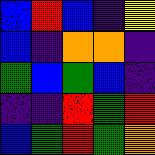[["blue", "red", "blue", "indigo", "yellow"], ["blue", "indigo", "orange", "orange", "indigo"], ["green", "blue", "green", "blue", "indigo"], ["indigo", "indigo", "red", "green", "red"], ["blue", "green", "red", "green", "orange"]]